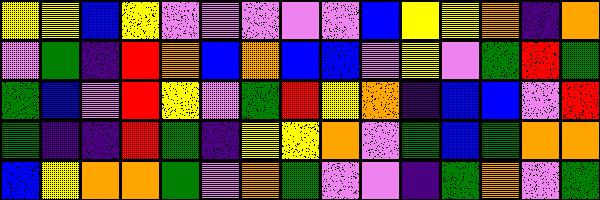[["yellow", "yellow", "blue", "yellow", "violet", "violet", "violet", "violet", "violet", "blue", "yellow", "yellow", "orange", "indigo", "orange"], ["violet", "green", "indigo", "red", "orange", "blue", "orange", "blue", "blue", "violet", "yellow", "violet", "green", "red", "green"], ["green", "blue", "violet", "red", "yellow", "violet", "green", "red", "yellow", "orange", "indigo", "blue", "blue", "violet", "red"], ["green", "indigo", "indigo", "red", "green", "indigo", "yellow", "yellow", "orange", "violet", "green", "blue", "green", "orange", "orange"], ["blue", "yellow", "orange", "orange", "green", "violet", "orange", "green", "violet", "violet", "indigo", "green", "orange", "violet", "green"]]